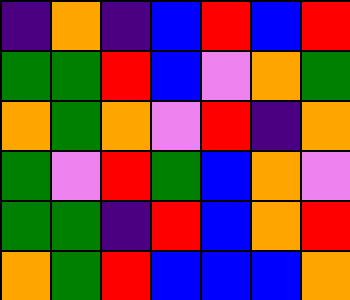[["indigo", "orange", "indigo", "blue", "red", "blue", "red"], ["green", "green", "red", "blue", "violet", "orange", "green"], ["orange", "green", "orange", "violet", "red", "indigo", "orange"], ["green", "violet", "red", "green", "blue", "orange", "violet"], ["green", "green", "indigo", "red", "blue", "orange", "red"], ["orange", "green", "red", "blue", "blue", "blue", "orange"]]